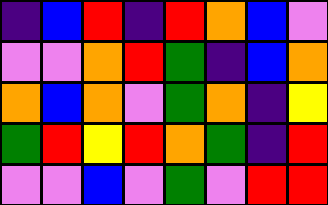[["indigo", "blue", "red", "indigo", "red", "orange", "blue", "violet"], ["violet", "violet", "orange", "red", "green", "indigo", "blue", "orange"], ["orange", "blue", "orange", "violet", "green", "orange", "indigo", "yellow"], ["green", "red", "yellow", "red", "orange", "green", "indigo", "red"], ["violet", "violet", "blue", "violet", "green", "violet", "red", "red"]]